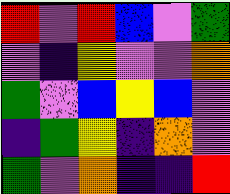[["red", "violet", "red", "blue", "violet", "green"], ["violet", "indigo", "yellow", "violet", "violet", "orange"], ["green", "violet", "blue", "yellow", "blue", "violet"], ["indigo", "green", "yellow", "indigo", "orange", "violet"], ["green", "violet", "orange", "indigo", "indigo", "red"]]